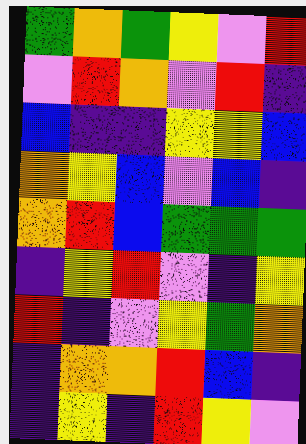[["green", "orange", "green", "yellow", "violet", "red"], ["violet", "red", "orange", "violet", "red", "indigo"], ["blue", "indigo", "indigo", "yellow", "yellow", "blue"], ["orange", "yellow", "blue", "violet", "blue", "indigo"], ["orange", "red", "blue", "green", "green", "green"], ["indigo", "yellow", "red", "violet", "indigo", "yellow"], ["red", "indigo", "violet", "yellow", "green", "orange"], ["indigo", "orange", "orange", "red", "blue", "indigo"], ["indigo", "yellow", "indigo", "red", "yellow", "violet"]]